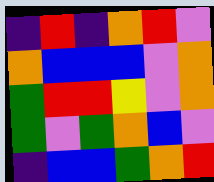[["indigo", "red", "indigo", "orange", "red", "violet"], ["orange", "blue", "blue", "blue", "violet", "orange"], ["green", "red", "red", "yellow", "violet", "orange"], ["green", "violet", "green", "orange", "blue", "violet"], ["indigo", "blue", "blue", "green", "orange", "red"]]